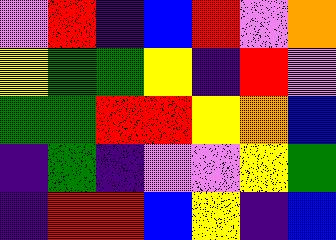[["violet", "red", "indigo", "blue", "red", "violet", "orange"], ["yellow", "green", "green", "yellow", "indigo", "red", "violet"], ["green", "green", "red", "red", "yellow", "orange", "blue"], ["indigo", "green", "indigo", "violet", "violet", "yellow", "green"], ["indigo", "red", "red", "blue", "yellow", "indigo", "blue"]]